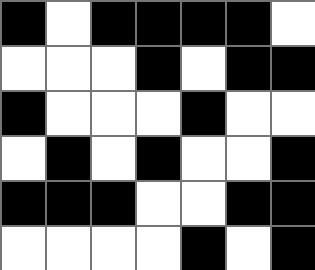[["black", "white", "black", "black", "black", "black", "white"], ["white", "white", "white", "black", "white", "black", "black"], ["black", "white", "white", "white", "black", "white", "white"], ["white", "black", "white", "black", "white", "white", "black"], ["black", "black", "black", "white", "white", "black", "black"], ["white", "white", "white", "white", "black", "white", "black"]]